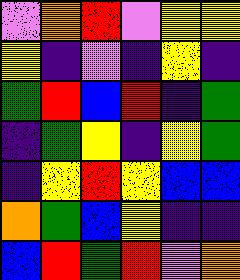[["violet", "orange", "red", "violet", "yellow", "yellow"], ["yellow", "indigo", "violet", "indigo", "yellow", "indigo"], ["green", "red", "blue", "red", "indigo", "green"], ["indigo", "green", "yellow", "indigo", "yellow", "green"], ["indigo", "yellow", "red", "yellow", "blue", "blue"], ["orange", "green", "blue", "yellow", "indigo", "indigo"], ["blue", "red", "green", "red", "violet", "orange"]]